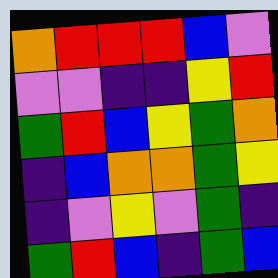[["orange", "red", "red", "red", "blue", "violet"], ["violet", "violet", "indigo", "indigo", "yellow", "red"], ["green", "red", "blue", "yellow", "green", "orange"], ["indigo", "blue", "orange", "orange", "green", "yellow"], ["indigo", "violet", "yellow", "violet", "green", "indigo"], ["green", "red", "blue", "indigo", "green", "blue"]]